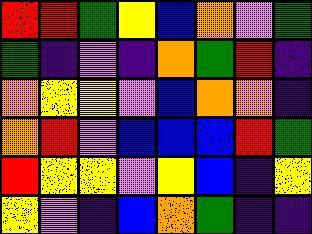[["red", "red", "green", "yellow", "blue", "orange", "violet", "green"], ["green", "indigo", "violet", "indigo", "orange", "green", "red", "indigo"], ["orange", "yellow", "yellow", "violet", "blue", "orange", "orange", "indigo"], ["orange", "red", "violet", "blue", "blue", "blue", "red", "green"], ["red", "yellow", "yellow", "violet", "yellow", "blue", "indigo", "yellow"], ["yellow", "violet", "indigo", "blue", "orange", "green", "indigo", "indigo"]]